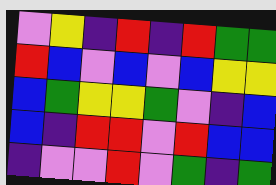[["violet", "yellow", "indigo", "red", "indigo", "red", "green", "green"], ["red", "blue", "violet", "blue", "violet", "blue", "yellow", "yellow"], ["blue", "green", "yellow", "yellow", "green", "violet", "indigo", "blue"], ["blue", "indigo", "red", "red", "violet", "red", "blue", "blue"], ["indigo", "violet", "violet", "red", "violet", "green", "indigo", "green"]]